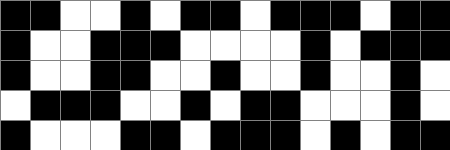[["black", "black", "white", "white", "black", "white", "black", "black", "white", "black", "black", "black", "white", "black", "black"], ["black", "white", "white", "black", "black", "black", "white", "white", "white", "white", "black", "white", "black", "black", "black"], ["black", "white", "white", "black", "black", "white", "white", "black", "white", "white", "black", "white", "white", "black", "white"], ["white", "black", "black", "black", "white", "white", "black", "white", "black", "black", "white", "white", "white", "black", "white"], ["black", "white", "white", "white", "black", "black", "white", "black", "black", "black", "white", "black", "white", "black", "black"]]